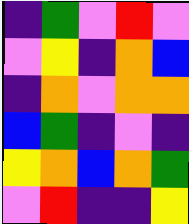[["indigo", "green", "violet", "red", "violet"], ["violet", "yellow", "indigo", "orange", "blue"], ["indigo", "orange", "violet", "orange", "orange"], ["blue", "green", "indigo", "violet", "indigo"], ["yellow", "orange", "blue", "orange", "green"], ["violet", "red", "indigo", "indigo", "yellow"]]